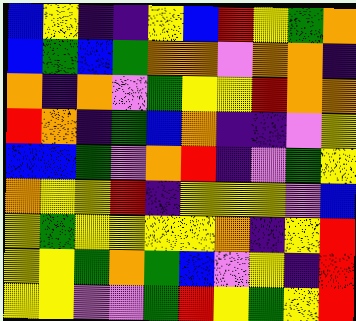[["blue", "yellow", "indigo", "indigo", "yellow", "blue", "red", "yellow", "green", "orange"], ["blue", "green", "blue", "green", "orange", "orange", "violet", "orange", "orange", "indigo"], ["orange", "indigo", "orange", "violet", "green", "yellow", "yellow", "red", "orange", "orange"], ["red", "orange", "indigo", "green", "blue", "orange", "indigo", "indigo", "violet", "yellow"], ["blue", "blue", "green", "violet", "orange", "red", "indigo", "violet", "green", "yellow"], ["orange", "yellow", "yellow", "red", "indigo", "yellow", "yellow", "yellow", "violet", "blue"], ["yellow", "green", "yellow", "yellow", "yellow", "yellow", "orange", "indigo", "yellow", "red"], ["yellow", "yellow", "green", "orange", "green", "blue", "violet", "yellow", "indigo", "red"], ["yellow", "yellow", "violet", "violet", "green", "red", "yellow", "green", "yellow", "red"]]